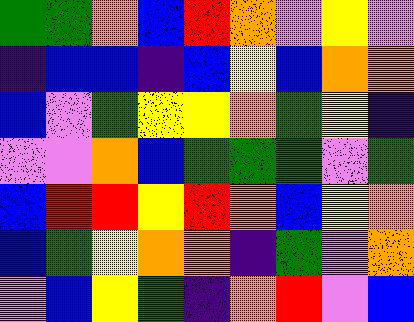[["green", "green", "orange", "blue", "red", "orange", "violet", "yellow", "violet"], ["indigo", "blue", "blue", "indigo", "blue", "yellow", "blue", "orange", "orange"], ["blue", "violet", "green", "yellow", "yellow", "orange", "green", "yellow", "indigo"], ["violet", "violet", "orange", "blue", "green", "green", "green", "violet", "green"], ["blue", "red", "red", "yellow", "red", "orange", "blue", "yellow", "orange"], ["blue", "green", "yellow", "orange", "orange", "indigo", "green", "violet", "orange"], ["violet", "blue", "yellow", "green", "indigo", "orange", "red", "violet", "blue"]]